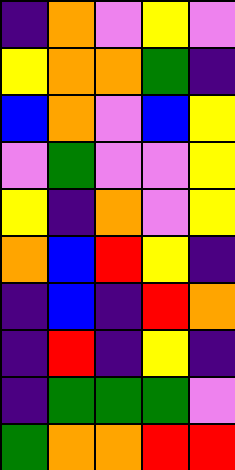[["indigo", "orange", "violet", "yellow", "violet"], ["yellow", "orange", "orange", "green", "indigo"], ["blue", "orange", "violet", "blue", "yellow"], ["violet", "green", "violet", "violet", "yellow"], ["yellow", "indigo", "orange", "violet", "yellow"], ["orange", "blue", "red", "yellow", "indigo"], ["indigo", "blue", "indigo", "red", "orange"], ["indigo", "red", "indigo", "yellow", "indigo"], ["indigo", "green", "green", "green", "violet"], ["green", "orange", "orange", "red", "red"]]